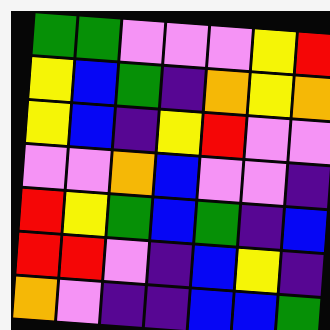[["green", "green", "violet", "violet", "violet", "yellow", "red"], ["yellow", "blue", "green", "indigo", "orange", "yellow", "orange"], ["yellow", "blue", "indigo", "yellow", "red", "violet", "violet"], ["violet", "violet", "orange", "blue", "violet", "violet", "indigo"], ["red", "yellow", "green", "blue", "green", "indigo", "blue"], ["red", "red", "violet", "indigo", "blue", "yellow", "indigo"], ["orange", "violet", "indigo", "indigo", "blue", "blue", "green"]]